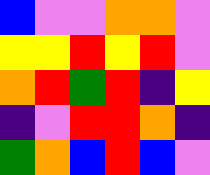[["blue", "violet", "violet", "orange", "orange", "violet"], ["yellow", "yellow", "red", "yellow", "red", "violet"], ["orange", "red", "green", "red", "indigo", "yellow"], ["indigo", "violet", "red", "red", "orange", "indigo"], ["green", "orange", "blue", "red", "blue", "violet"]]